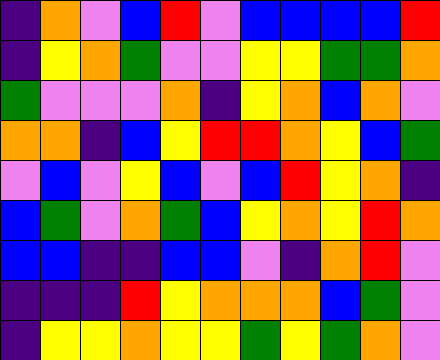[["indigo", "orange", "violet", "blue", "red", "violet", "blue", "blue", "blue", "blue", "red"], ["indigo", "yellow", "orange", "green", "violet", "violet", "yellow", "yellow", "green", "green", "orange"], ["green", "violet", "violet", "violet", "orange", "indigo", "yellow", "orange", "blue", "orange", "violet"], ["orange", "orange", "indigo", "blue", "yellow", "red", "red", "orange", "yellow", "blue", "green"], ["violet", "blue", "violet", "yellow", "blue", "violet", "blue", "red", "yellow", "orange", "indigo"], ["blue", "green", "violet", "orange", "green", "blue", "yellow", "orange", "yellow", "red", "orange"], ["blue", "blue", "indigo", "indigo", "blue", "blue", "violet", "indigo", "orange", "red", "violet"], ["indigo", "indigo", "indigo", "red", "yellow", "orange", "orange", "orange", "blue", "green", "violet"], ["indigo", "yellow", "yellow", "orange", "yellow", "yellow", "green", "yellow", "green", "orange", "violet"]]